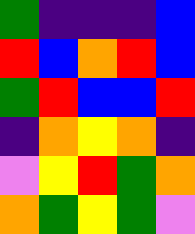[["green", "indigo", "indigo", "indigo", "blue"], ["red", "blue", "orange", "red", "blue"], ["green", "red", "blue", "blue", "red"], ["indigo", "orange", "yellow", "orange", "indigo"], ["violet", "yellow", "red", "green", "orange"], ["orange", "green", "yellow", "green", "violet"]]